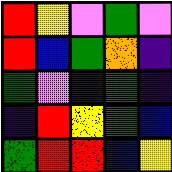[["red", "yellow", "violet", "green", "violet"], ["red", "blue", "green", "orange", "indigo"], ["green", "violet", "blue", "green", "indigo"], ["indigo", "red", "yellow", "green", "blue"], ["green", "red", "red", "blue", "yellow"]]